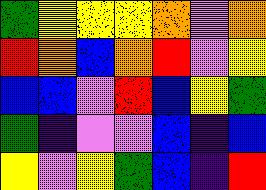[["green", "yellow", "yellow", "yellow", "orange", "violet", "orange"], ["red", "orange", "blue", "orange", "red", "violet", "yellow"], ["blue", "blue", "violet", "red", "blue", "yellow", "green"], ["green", "indigo", "violet", "violet", "blue", "indigo", "blue"], ["yellow", "violet", "yellow", "green", "blue", "indigo", "red"]]